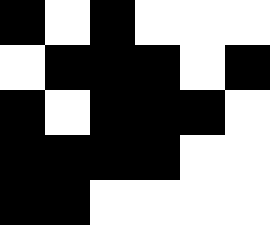[["black", "white", "black", "white", "white", "white"], ["white", "black", "black", "black", "white", "black"], ["black", "white", "black", "black", "black", "white"], ["black", "black", "black", "black", "white", "white"], ["black", "black", "white", "white", "white", "white"]]